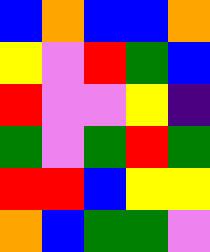[["blue", "orange", "blue", "blue", "orange"], ["yellow", "violet", "red", "green", "blue"], ["red", "violet", "violet", "yellow", "indigo"], ["green", "violet", "green", "red", "green"], ["red", "red", "blue", "yellow", "yellow"], ["orange", "blue", "green", "green", "violet"]]